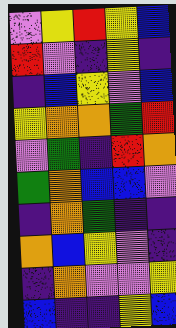[["violet", "yellow", "red", "yellow", "blue"], ["red", "violet", "indigo", "yellow", "indigo"], ["indigo", "blue", "yellow", "violet", "blue"], ["yellow", "orange", "orange", "green", "red"], ["violet", "green", "indigo", "red", "orange"], ["green", "orange", "blue", "blue", "violet"], ["indigo", "orange", "green", "indigo", "indigo"], ["orange", "blue", "yellow", "violet", "indigo"], ["indigo", "orange", "violet", "violet", "yellow"], ["blue", "indigo", "indigo", "yellow", "blue"]]